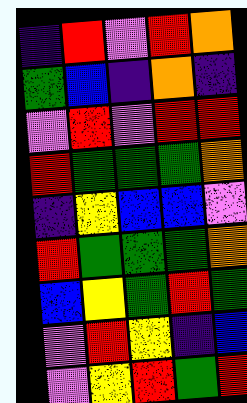[["indigo", "red", "violet", "red", "orange"], ["green", "blue", "indigo", "orange", "indigo"], ["violet", "red", "violet", "red", "red"], ["red", "green", "green", "green", "orange"], ["indigo", "yellow", "blue", "blue", "violet"], ["red", "green", "green", "green", "orange"], ["blue", "yellow", "green", "red", "green"], ["violet", "red", "yellow", "indigo", "blue"], ["violet", "yellow", "red", "green", "red"]]